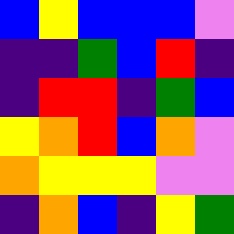[["blue", "yellow", "blue", "blue", "blue", "violet"], ["indigo", "indigo", "green", "blue", "red", "indigo"], ["indigo", "red", "red", "indigo", "green", "blue"], ["yellow", "orange", "red", "blue", "orange", "violet"], ["orange", "yellow", "yellow", "yellow", "violet", "violet"], ["indigo", "orange", "blue", "indigo", "yellow", "green"]]